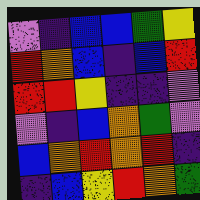[["violet", "indigo", "blue", "blue", "green", "yellow"], ["red", "orange", "blue", "indigo", "blue", "red"], ["red", "red", "yellow", "indigo", "indigo", "violet"], ["violet", "indigo", "blue", "orange", "green", "violet"], ["blue", "orange", "red", "orange", "red", "indigo"], ["indigo", "blue", "yellow", "red", "orange", "green"]]